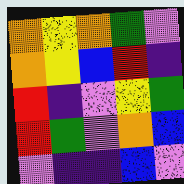[["orange", "yellow", "orange", "green", "violet"], ["orange", "yellow", "blue", "red", "indigo"], ["red", "indigo", "violet", "yellow", "green"], ["red", "green", "violet", "orange", "blue"], ["violet", "indigo", "indigo", "blue", "violet"]]